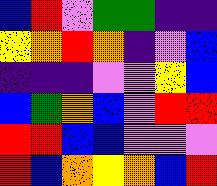[["blue", "red", "violet", "green", "green", "indigo", "indigo"], ["yellow", "orange", "red", "orange", "indigo", "violet", "blue"], ["indigo", "indigo", "indigo", "violet", "violet", "yellow", "blue"], ["blue", "green", "orange", "blue", "violet", "red", "red"], ["red", "red", "blue", "blue", "violet", "violet", "violet"], ["red", "blue", "orange", "yellow", "orange", "blue", "red"]]